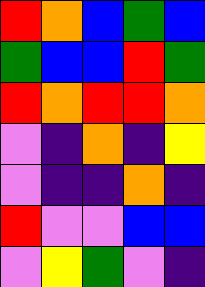[["red", "orange", "blue", "green", "blue"], ["green", "blue", "blue", "red", "green"], ["red", "orange", "red", "red", "orange"], ["violet", "indigo", "orange", "indigo", "yellow"], ["violet", "indigo", "indigo", "orange", "indigo"], ["red", "violet", "violet", "blue", "blue"], ["violet", "yellow", "green", "violet", "indigo"]]